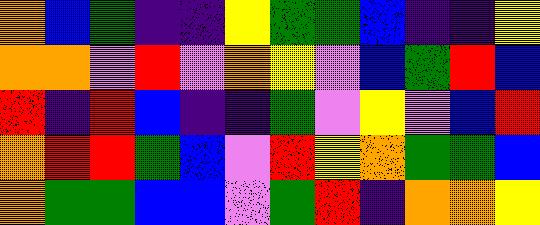[["orange", "blue", "green", "indigo", "indigo", "yellow", "green", "green", "blue", "indigo", "indigo", "yellow"], ["orange", "orange", "violet", "red", "violet", "orange", "yellow", "violet", "blue", "green", "red", "blue"], ["red", "indigo", "red", "blue", "indigo", "indigo", "green", "violet", "yellow", "violet", "blue", "red"], ["orange", "red", "red", "green", "blue", "violet", "red", "yellow", "orange", "green", "green", "blue"], ["orange", "green", "green", "blue", "blue", "violet", "green", "red", "indigo", "orange", "orange", "yellow"]]